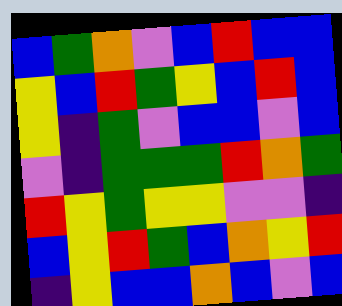[["blue", "green", "orange", "violet", "blue", "red", "blue", "blue"], ["yellow", "blue", "red", "green", "yellow", "blue", "red", "blue"], ["yellow", "indigo", "green", "violet", "blue", "blue", "violet", "blue"], ["violet", "indigo", "green", "green", "green", "red", "orange", "green"], ["red", "yellow", "green", "yellow", "yellow", "violet", "violet", "indigo"], ["blue", "yellow", "red", "green", "blue", "orange", "yellow", "red"], ["indigo", "yellow", "blue", "blue", "orange", "blue", "violet", "blue"]]